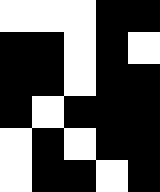[["white", "white", "white", "black", "black"], ["black", "black", "white", "black", "white"], ["black", "black", "white", "black", "black"], ["black", "white", "black", "black", "black"], ["white", "black", "white", "black", "black"], ["white", "black", "black", "white", "black"]]